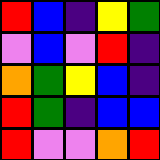[["red", "blue", "indigo", "yellow", "green"], ["violet", "blue", "violet", "red", "indigo"], ["orange", "green", "yellow", "blue", "indigo"], ["red", "green", "indigo", "blue", "blue"], ["red", "violet", "violet", "orange", "red"]]